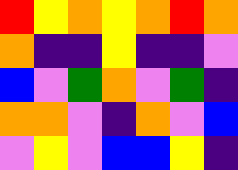[["red", "yellow", "orange", "yellow", "orange", "red", "orange"], ["orange", "indigo", "indigo", "yellow", "indigo", "indigo", "violet"], ["blue", "violet", "green", "orange", "violet", "green", "indigo"], ["orange", "orange", "violet", "indigo", "orange", "violet", "blue"], ["violet", "yellow", "violet", "blue", "blue", "yellow", "indigo"]]